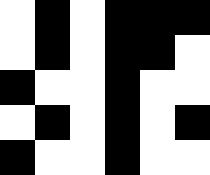[["white", "black", "white", "black", "black", "black"], ["white", "black", "white", "black", "black", "white"], ["black", "white", "white", "black", "white", "white"], ["white", "black", "white", "black", "white", "black"], ["black", "white", "white", "black", "white", "white"]]